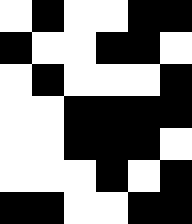[["white", "black", "white", "white", "black", "black"], ["black", "white", "white", "black", "black", "white"], ["white", "black", "white", "white", "white", "black"], ["white", "white", "black", "black", "black", "black"], ["white", "white", "black", "black", "black", "white"], ["white", "white", "white", "black", "white", "black"], ["black", "black", "white", "white", "black", "black"]]